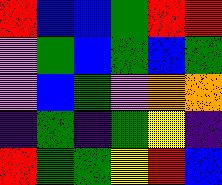[["red", "blue", "blue", "green", "red", "red"], ["violet", "green", "blue", "green", "blue", "green"], ["violet", "blue", "green", "violet", "orange", "orange"], ["indigo", "green", "indigo", "green", "yellow", "indigo"], ["red", "green", "green", "yellow", "red", "blue"]]